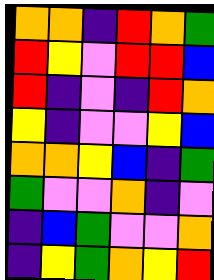[["orange", "orange", "indigo", "red", "orange", "green"], ["red", "yellow", "violet", "red", "red", "blue"], ["red", "indigo", "violet", "indigo", "red", "orange"], ["yellow", "indigo", "violet", "violet", "yellow", "blue"], ["orange", "orange", "yellow", "blue", "indigo", "green"], ["green", "violet", "violet", "orange", "indigo", "violet"], ["indigo", "blue", "green", "violet", "violet", "orange"], ["indigo", "yellow", "green", "orange", "yellow", "red"]]